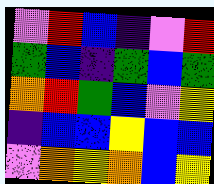[["violet", "red", "blue", "indigo", "violet", "red"], ["green", "blue", "indigo", "green", "blue", "green"], ["orange", "red", "green", "blue", "violet", "yellow"], ["indigo", "blue", "blue", "yellow", "blue", "blue"], ["violet", "orange", "yellow", "orange", "blue", "yellow"]]